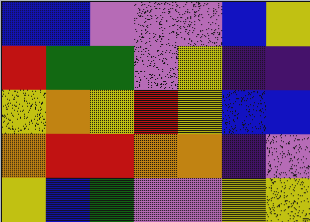[["blue", "blue", "violet", "violet", "violet", "blue", "yellow"], ["red", "green", "green", "violet", "yellow", "indigo", "indigo"], ["yellow", "orange", "yellow", "red", "yellow", "blue", "blue"], ["orange", "red", "red", "orange", "orange", "indigo", "violet"], ["yellow", "blue", "green", "violet", "violet", "yellow", "yellow"]]